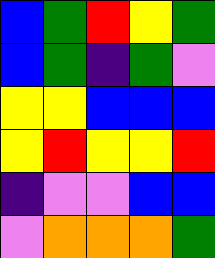[["blue", "green", "red", "yellow", "green"], ["blue", "green", "indigo", "green", "violet"], ["yellow", "yellow", "blue", "blue", "blue"], ["yellow", "red", "yellow", "yellow", "red"], ["indigo", "violet", "violet", "blue", "blue"], ["violet", "orange", "orange", "orange", "green"]]